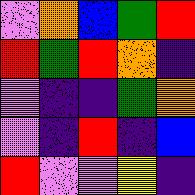[["violet", "orange", "blue", "green", "red"], ["red", "green", "red", "orange", "indigo"], ["violet", "indigo", "indigo", "green", "orange"], ["violet", "indigo", "red", "indigo", "blue"], ["red", "violet", "violet", "yellow", "indigo"]]